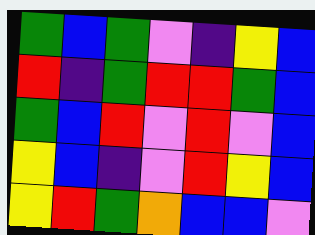[["green", "blue", "green", "violet", "indigo", "yellow", "blue"], ["red", "indigo", "green", "red", "red", "green", "blue"], ["green", "blue", "red", "violet", "red", "violet", "blue"], ["yellow", "blue", "indigo", "violet", "red", "yellow", "blue"], ["yellow", "red", "green", "orange", "blue", "blue", "violet"]]